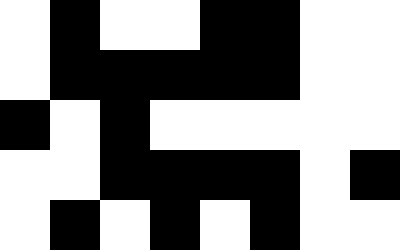[["white", "black", "white", "white", "black", "black", "white", "white"], ["white", "black", "black", "black", "black", "black", "white", "white"], ["black", "white", "black", "white", "white", "white", "white", "white"], ["white", "white", "black", "black", "black", "black", "white", "black"], ["white", "black", "white", "black", "white", "black", "white", "white"]]